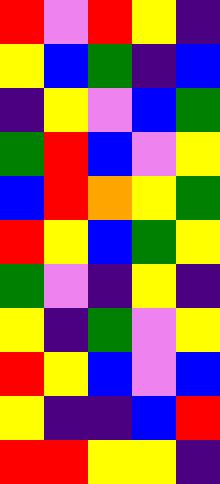[["red", "violet", "red", "yellow", "indigo"], ["yellow", "blue", "green", "indigo", "blue"], ["indigo", "yellow", "violet", "blue", "green"], ["green", "red", "blue", "violet", "yellow"], ["blue", "red", "orange", "yellow", "green"], ["red", "yellow", "blue", "green", "yellow"], ["green", "violet", "indigo", "yellow", "indigo"], ["yellow", "indigo", "green", "violet", "yellow"], ["red", "yellow", "blue", "violet", "blue"], ["yellow", "indigo", "indigo", "blue", "red"], ["red", "red", "yellow", "yellow", "indigo"]]